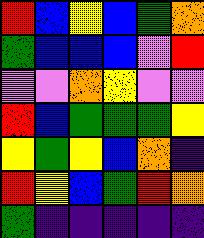[["red", "blue", "yellow", "blue", "green", "orange"], ["green", "blue", "blue", "blue", "violet", "red"], ["violet", "violet", "orange", "yellow", "violet", "violet"], ["red", "blue", "green", "green", "green", "yellow"], ["yellow", "green", "yellow", "blue", "orange", "indigo"], ["red", "yellow", "blue", "green", "red", "orange"], ["green", "indigo", "indigo", "indigo", "indigo", "indigo"]]